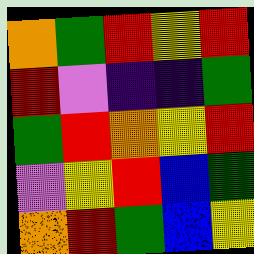[["orange", "green", "red", "yellow", "red"], ["red", "violet", "indigo", "indigo", "green"], ["green", "red", "orange", "yellow", "red"], ["violet", "yellow", "red", "blue", "green"], ["orange", "red", "green", "blue", "yellow"]]